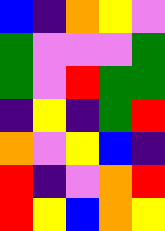[["blue", "indigo", "orange", "yellow", "violet"], ["green", "violet", "violet", "violet", "green"], ["green", "violet", "red", "green", "green"], ["indigo", "yellow", "indigo", "green", "red"], ["orange", "violet", "yellow", "blue", "indigo"], ["red", "indigo", "violet", "orange", "red"], ["red", "yellow", "blue", "orange", "yellow"]]